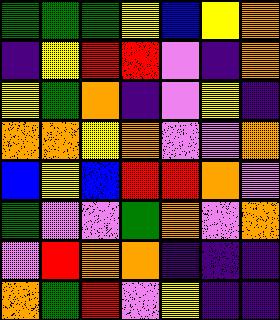[["green", "green", "green", "yellow", "blue", "yellow", "orange"], ["indigo", "yellow", "red", "red", "violet", "indigo", "orange"], ["yellow", "green", "orange", "indigo", "violet", "yellow", "indigo"], ["orange", "orange", "yellow", "orange", "violet", "violet", "orange"], ["blue", "yellow", "blue", "red", "red", "orange", "violet"], ["green", "violet", "violet", "green", "orange", "violet", "orange"], ["violet", "red", "orange", "orange", "indigo", "indigo", "indigo"], ["orange", "green", "red", "violet", "yellow", "indigo", "indigo"]]